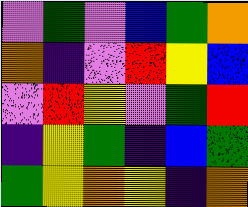[["violet", "green", "violet", "blue", "green", "orange"], ["orange", "indigo", "violet", "red", "yellow", "blue"], ["violet", "red", "yellow", "violet", "green", "red"], ["indigo", "yellow", "green", "indigo", "blue", "green"], ["green", "yellow", "orange", "yellow", "indigo", "orange"]]